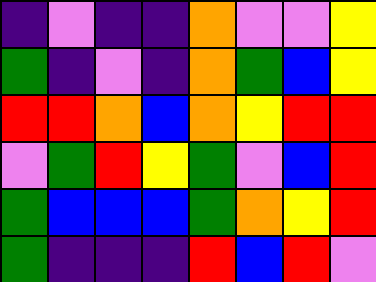[["indigo", "violet", "indigo", "indigo", "orange", "violet", "violet", "yellow"], ["green", "indigo", "violet", "indigo", "orange", "green", "blue", "yellow"], ["red", "red", "orange", "blue", "orange", "yellow", "red", "red"], ["violet", "green", "red", "yellow", "green", "violet", "blue", "red"], ["green", "blue", "blue", "blue", "green", "orange", "yellow", "red"], ["green", "indigo", "indigo", "indigo", "red", "blue", "red", "violet"]]